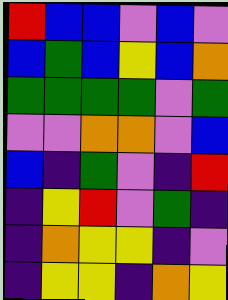[["red", "blue", "blue", "violet", "blue", "violet"], ["blue", "green", "blue", "yellow", "blue", "orange"], ["green", "green", "green", "green", "violet", "green"], ["violet", "violet", "orange", "orange", "violet", "blue"], ["blue", "indigo", "green", "violet", "indigo", "red"], ["indigo", "yellow", "red", "violet", "green", "indigo"], ["indigo", "orange", "yellow", "yellow", "indigo", "violet"], ["indigo", "yellow", "yellow", "indigo", "orange", "yellow"]]